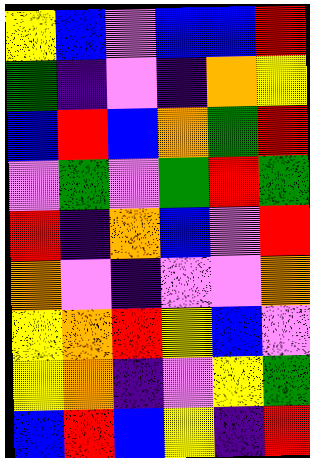[["yellow", "blue", "violet", "blue", "blue", "red"], ["green", "indigo", "violet", "indigo", "orange", "yellow"], ["blue", "red", "blue", "orange", "green", "red"], ["violet", "green", "violet", "green", "red", "green"], ["red", "indigo", "orange", "blue", "violet", "red"], ["orange", "violet", "indigo", "violet", "violet", "orange"], ["yellow", "orange", "red", "yellow", "blue", "violet"], ["yellow", "orange", "indigo", "violet", "yellow", "green"], ["blue", "red", "blue", "yellow", "indigo", "red"]]